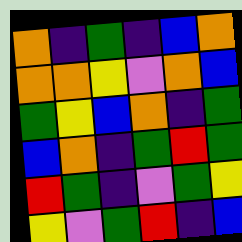[["orange", "indigo", "green", "indigo", "blue", "orange"], ["orange", "orange", "yellow", "violet", "orange", "blue"], ["green", "yellow", "blue", "orange", "indigo", "green"], ["blue", "orange", "indigo", "green", "red", "green"], ["red", "green", "indigo", "violet", "green", "yellow"], ["yellow", "violet", "green", "red", "indigo", "blue"]]